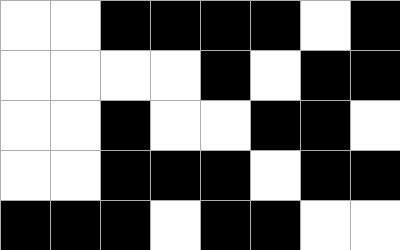[["white", "white", "black", "black", "black", "black", "white", "black"], ["white", "white", "white", "white", "black", "white", "black", "black"], ["white", "white", "black", "white", "white", "black", "black", "white"], ["white", "white", "black", "black", "black", "white", "black", "black"], ["black", "black", "black", "white", "black", "black", "white", "white"]]